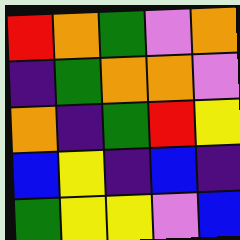[["red", "orange", "green", "violet", "orange"], ["indigo", "green", "orange", "orange", "violet"], ["orange", "indigo", "green", "red", "yellow"], ["blue", "yellow", "indigo", "blue", "indigo"], ["green", "yellow", "yellow", "violet", "blue"]]